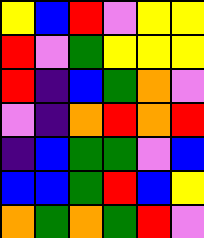[["yellow", "blue", "red", "violet", "yellow", "yellow"], ["red", "violet", "green", "yellow", "yellow", "yellow"], ["red", "indigo", "blue", "green", "orange", "violet"], ["violet", "indigo", "orange", "red", "orange", "red"], ["indigo", "blue", "green", "green", "violet", "blue"], ["blue", "blue", "green", "red", "blue", "yellow"], ["orange", "green", "orange", "green", "red", "violet"]]